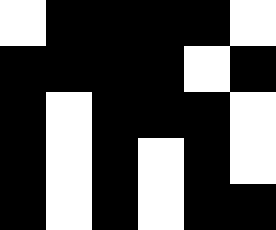[["white", "black", "black", "black", "black", "white"], ["black", "black", "black", "black", "white", "black"], ["black", "white", "black", "black", "black", "white"], ["black", "white", "black", "white", "black", "white"], ["black", "white", "black", "white", "black", "black"]]